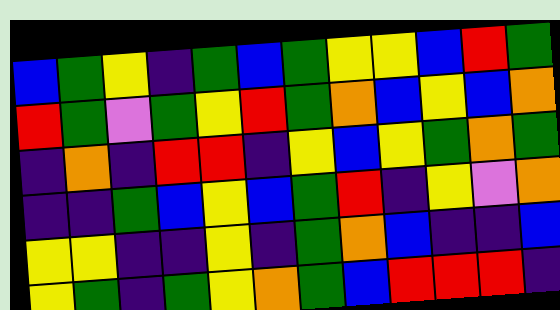[["blue", "green", "yellow", "indigo", "green", "blue", "green", "yellow", "yellow", "blue", "red", "green"], ["red", "green", "violet", "green", "yellow", "red", "green", "orange", "blue", "yellow", "blue", "orange"], ["indigo", "orange", "indigo", "red", "red", "indigo", "yellow", "blue", "yellow", "green", "orange", "green"], ["indigo", "indigo", "green", "blue", "yellow", "blue", "green", "red", "indigo", "yellow", "violet", "orange"], ["yellow", "yellow", "indigo", "indigo", "yellow", "indigo", "green", "orange", "blue", "indigo", "indigo", "blue"], ["yellow", "green", "indigo", "green", "yellow", "orange", "green", "blue", "red", "red", "red", "indigo"]]